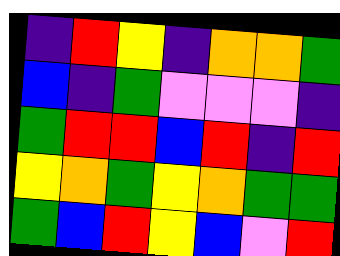[["indigo", "red", "yellow", "indigo", "orange", "orange", "green"], ["blue", "indigo", "green", "violet", "violet", "violet", "indigo"], ["green", "red", "red", "blue", "red", "indigo", "red"], ["yellow", "orange", "green", "yellow", "orange", "green", "green"], ["green", "blue", "red", "yellow", "blue", "violet", "red"]]